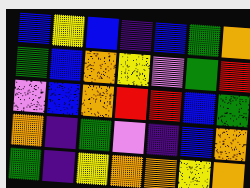[["blue", "yellow", "blue", "indigo", "blue", "green", "orange"], ["green", "blue", "orange", "yellow", "violet", "green", "red"], ["violet", "blue", "orange", "red", "red", "blue", "green"], ["orange", "indigo", "green", "violet", "indigo", "blue", "orange"], ["green", "indigo", "yellow", "orange", "orange", "yellow", "orange"]]